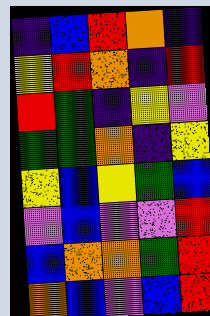[["indigo", "blue", "red", "orange", "indigo"], ["yellow", "red", "orange", "indigo", "red"], ["red", "green", "indigo", "yellow", "violet"], ["green", "green", "orange", "indigo", "yellow"], ["yellow", "blue", "yellow", "green", "blue"], ["violet", "blue", "violet", "violet", "red"], ["blue", "orange", "orange", "green", "red"], ["orange", "blue", "violet", "blue", "red"]]